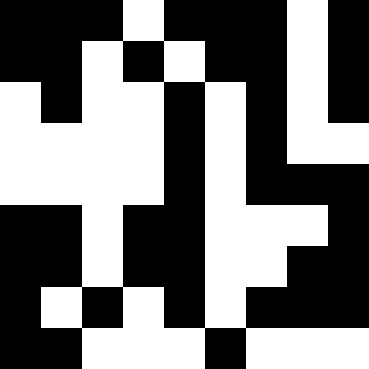[["black", "black", "black", "white", "black", "black", "black", "white", "black"], ["black", "black", "white", "black", "white", "black", "black", "white", "black"], ["white", "black", "white", "white", "black", "white", "black", "white", "black"], ["white", "white", "white", "white", "black", "white", "black", "white", "white"], ["white", "white", "white", "white", "black", "white", "black", "black", "black"], ["black", "black", "white", "black", "black", "white", "white", "white", "black"], ["black", "black", "white", "black", "black", "white", "white", "black", "black"], ["black", "white", "black", "white", "black", "white", "black", "black", "black"], ["black", "black", "white", "white", "white", "black", "white", "white", "white"]]